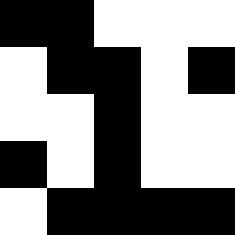[["black", "black", "white", "white", "white"], ["white", "black", "black", "white", "black"], ["white", "white", "black", "white", "white"], ["black", "white", "black", "white", "white"], ["white", "black", "black", "black", "black"]]